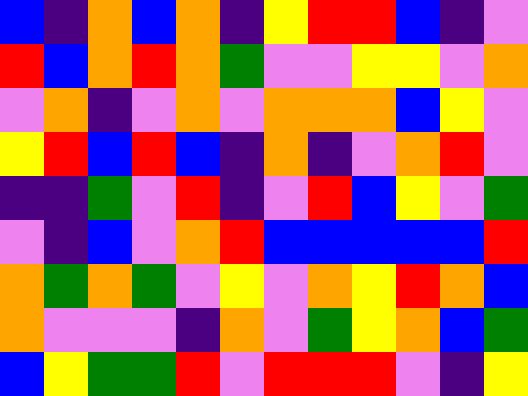[["blue", "indigo", "orange", "blue", "orange", "indigo", "yellow", "red", "red", "blue", "indigo", "violet"], ["red", "blue", "orange", "red", "orange", "green", "violet", "violet", "yellow", "yellow", "violet", "orange"], ["violet", "orange", "indigo", "violet", "orange", "violet", "orange", "orange", "orange", "blue", "yellow", "violet"], ["yellow", "red", "blue", "red", "blue", "indigo", "orange", "indigo", "violet", "orange", "red", "violet"], ["indigo", "indigo", "green", "violet", "red", "indigo", "violet", "red", "blue", "yellow", "violet", "green"], ["violet", "indigo", "blue", "violet", "orange", "red", "blue", "blue", "blue", "blue", "blue", "red"], ["orange", "green", "orange", "green", "violet", "yellow", "violet", "orange", "yellow", "red", "orange", "blue"], ["orange", "violet", "violet", "violet", "indigo", "orange", "violet", "green", "yellow", "orange", "blue", "green"], ["blue", "yellow", "green", "green", "red", "violet", "red", "red", "red", "violet", "indigo", "yellow"]]